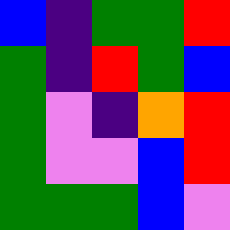[["blue", "indigo", "green", "green", "red"], ["green", "indigo", "red", "green", "blue"], ["green", "violet", "indigo", "orange", "red"], ["green", "violet", "violet", "blue", "red"], ["green", "green", "green", "blue", "violet"]]